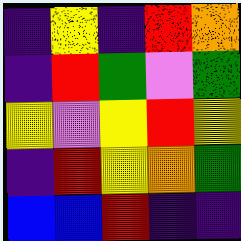[["indigo", "yellow", "indigo", "red", "orange"], ["indigo", "red", "green", "violet", "green"], ["yellow", "violet", "yellow", "red", "yellow"], ["indigo", "red", "yellow", "orange", "green"], ["blue", "blue", "red", "indigo", "indigo"]]